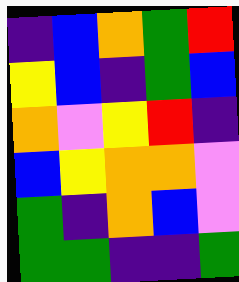[["indigo", "blue", "orange", "green", "red"], ["yellow", "blue", "indigo", "green", "blue"], ["orange", "violet", "yellow", "red", "indigo"], ["blue", "yellow", "orange", "orange", "violet"], ["green", "indigo", "orange", "blue", "violet"], ["green", "green", "indigo", "indigo", "green"]]